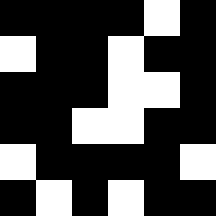[["black", "black", "black", "black", "white", "black"], ["white", "black", "black", "white", "black", "black"], ["black", "black", "black", "white", "white", "black"], ["black", "black", "white", "white", "black", "black"], ["white", "black", "black", "black", "black", "white"], ["black", "white", "black", "white", "black", "black"]]